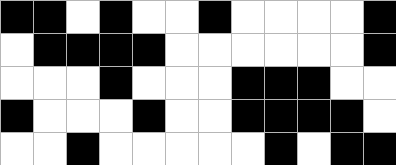[["black", "black", "white", "black", "white", "white", "black", "white", "white", "white", "white", "black"], ["white", "black", "black", "black", "black", "white", "white", "white", "white", "white", "white", "black"], ["white", "white", "white", "black", "white", "white", "white", "black", "black", "black", "white", "white"], ["black", "white", "white", "white", "black", "white", "white", "black", "black", "black", "black", "white"], ["white", "white", "black", "white", "white", "white", "white", "white", "black", "white", "black", "black"]]